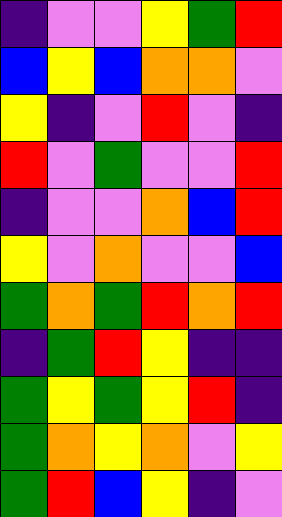[["indigo", "violet", "violet", "yellow", "green", "red"], ["blue", "yellow", "blue", "orange", "orange", "violet"], ["yellow", "indigo", "violet", "red", "violet", "indigo"], ["red", "violet", "green", "violet", "violet", "red"], ["indigo", "violet", "violet", "orange", "blue", "red"], ["yellow", "violet", "orange", "violet", "violet", "blue"], ["green", "orange", "green", "red", "orange", "red"], ["indigo", "green", "red", "yellow", "indigo", "indigo"], ["green", "yellow", "green", "yellow", "red", "indigo"], ["green", "orange", "yellow", "orange", "violet", "yellow"], ["green", "red", "blue", "yellow", "indigo", "violet"]]